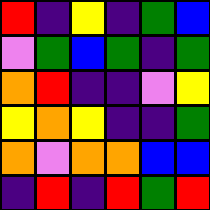[["red", "indigo", "yellow", "indigo", "green", "blue"], ["violet", "green", "blue", "green", "indigo", "green"], ["orange", "red", "indigo", "indigo", "violet", "yellow"], ["yellow", "orange", "yellow", "indigo", "indigo", "green"], ["orange", "violet", "orange", "orange", "blue", "blue"], ["indigo", "red", "indigo", "red", "green", "red"]]